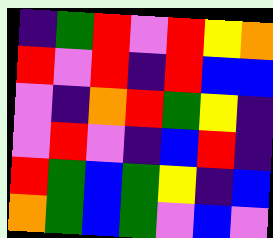[["indigo", "green", "red", "violet", "red", "yellow", "orange"], ["red", "violet", "red", "indigo", "red", "blue", "blue"], ["violet", "indigo", "orange", "red", "green", "yellow", "indigo"], ["violet", "red", "violet", "indigo", "blue", "red", "indigo"], ["red", "green", "blue", "green", "yellow", "indigo", "blue"], ["orange", "green", "blue", "green", "violet", "blue", "violet"]]